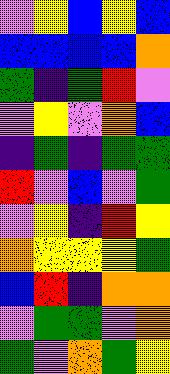[["violet", "yellow", "blue", "yellow", "blue"], ["blue", "blue", "blue", "blue", "orange"], ["green", "indigo", "green", "red", "violet"], ["violet", "yellow", "violet", "orange", "blue"], ["indigo", "green", "indigo", "green", "green"], ["red", "violet", "blue", "violet", "green"], ["violet", "yellow", "indigo", "red", "yellow"], ["orange", "yellow", "yellow", "yellow", "green"], ["blue", "red", "indigo", "orange", "orange"], ["violet", "green", "green", "violet", "orange"], ["green", "violet", "orange", "green", "yellow"]]